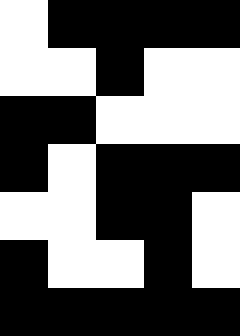[["white", "black", "black", "black", "black"], ["white", "white", "black", "white", "white"], ["black", "black", "white", "white", "white"], ["black", "white", "black", "black", "black"], ["white", "white", "black", "black", "white"], ["black", "white", "white", "black", "white"], ["black", "black", "black", "black", "black"]]